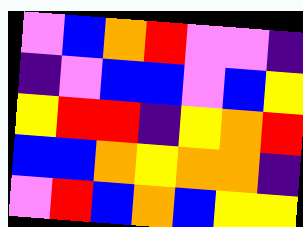[["violet", "blue", "orange", "red", "violet", "violet", "indigo"], ["indigo", "violet", "blue", "blue", "violet", "blue", "yellow"], ["yellow", "red", "red", "indigo", "yellow", "orange", "red"], ["blue", "blue", "orange", "yellow", "orange", "orange", "indigo"], ["violet", "red", "blue", "orange", "blue", "yellow", "yellow"]]